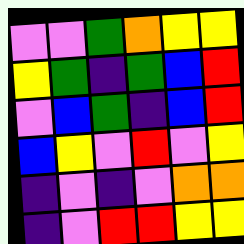[["violet", "violet", "green", "orange", "yellow", "yellow"], ["yellow", "green", "indigo", "green", "blue", "red"], ["violet", "blue", "green", "indigo", "blue", "red"], ["blue", "yellow", "violet", "red", "violet", "yellow"], ["indigo", "violet", "indigo", "violet", "orange", "orange"], ["indigo", "violet", "red", "red", "yellow", "yellow"]]